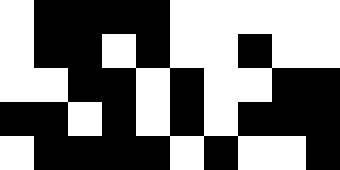[["white", "black", "black", "black", "black", "white", "white", "white", "white", "white"], ["white", "black", "black", "white", "black", "white", "white", "black", "white", "white"], ["white", "white", "black", "black", "white", "black", "white", "white", "black", "black"], ["black", "black", "white", "black", "white", "black", "white", "black", "black", "black"], ["white", "black", "black", "black", "black", "white", "black", "white", "white", "black"]]